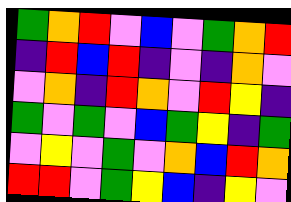[["green", "orange", "red", "violet", "blue", "violet", "green", "orange", "red"], ["indigo", "red", "blue", "red", "indigo", "violet", "indigo", "orange", "violet"], ["violet", "orange", "indigo", "red", "orange", "violet", "red", "yellow", "indigo"], ["green", "violet", "green", "violet", "blue", "green", "yellow", "indigo", "green"], ["violet", "yellow", "violet", "green", "violet", "orange", "blue", "red", "orange"], ["red", "red", "violet", "green", "yellow", "blue", "indigo", "yellow", "violet"]]